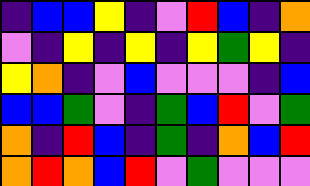[["indigo", "blue", "blue", "yellow", "indigo", "violet", "red", "blue", "indigo", "orange"], ["violet", "indigo", "yellow", "indigo", "yellow", "indigo", "yellow", "green", "yellow", "indigo"], ["yellow", "orange", "indigo", "violet", "blue", "violet", "violet", "violet", "indigo", "blue"], ["blue", "blue", "green", "violet", "indigo", "green", "blue", "red", "violet", "green"], ["orange", "indigo", "red", "blue", "indigo", "green", "indigo", "orange", "blue", "red"], ["orange", "red", "orange", "blue", "red", "violet", "green", "violet", "violet", "violet"]]